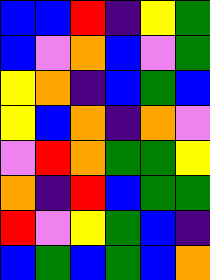[["blue", "blue", "red", "indigo", "yellow", "green"], ["blue", "violet", "orange", "blue", "violet", "green"], ["yellow", "orange", "indigo", "blue", "green", "blue"], ["yellow", "blue", "orange", "indigo", "orange", "violet"], ["violet", "red", "orange", "green", "green", "yellow"], ["orange", "indigo", "red", "blue", "green", "green"], ["red", "violet", "yellow", "green", "blue", "indigo"], ["blue", "green", "blue", "green", "blue", "orange"]]